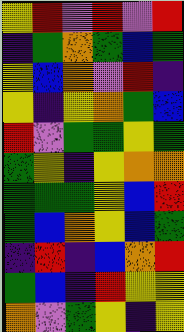[["yellow", "red", "violet", "red", "violet", "red"], ["indigo", "green", "orange", "green", "blue", "green"], ["yellow", "blue", "orange", "violet", "red", "indigo"], ["yellow", "indigo", "yellow", "orange", "green", "blue"], ["red", "violet", "green", "green", "yellow", "green"], ["green", "yellow", "indigo", "yellow", "orange", "orange"], ["green", "green", "green", "yellow", "blue", "red"], ["green", "blue", "orange", "yellow", "blue", "green"], ["indigo", "red", "indigo", "blue", "orange", "red"], ["green", "blue", "indigo", "red", "yellow", "yellow"], ["orange", "violet", "green", "yellow", "indigo", "yellow"]]